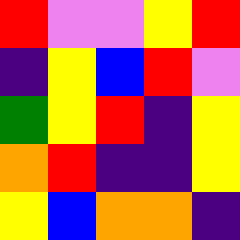[["red", "violet", "violet", "yellow", "red"], ["indigo", "yellow", "blue", "red", "violet"], ["green", "yellow", "red", "indigo", "yellow"], ["orange", "red", "indigo", "indigo", "yellow"], ["yellow", "blue", "orange", "orange", "indigo"]]